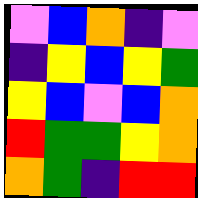[["violet", "blue", "orange", "indigo", "violet"], ["indigo", "yellow", "blue", "yellow", "green"], ["yellow", "blue", "violet", "blue", "orange"], ["red", "green", "green", "yellow", "orange"], ["orange", "green", "indigo", "red", "red"]]